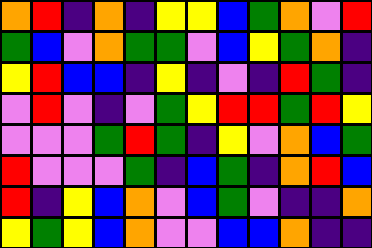[["orange", "red", "indigo", "orange", "indigo", "yellow", "yellow", "blue", "green", "orange", "violet", "red"], ["green", "blue", "violet", "orange", "green", "green", "violet", "blue", "yellow", "green", "orange", "indigo"], ["yellow", "red", "blue", "blue", "indigo", "yellow", "indigo", "violet", "indigo", "red", "green", "indigo"], ["violet", "red", "violet", "indigo", "violet", "green", "yellow", "red", "red", "green", "red", "yellow"], ["violet", "violet", "violet", "green", "red", "green", "indigo", "yellow", "violet", "orange", "blue", "green"], ["red", "violet", "violet", "violet", "green", "indigo", "blue", "green", "indigo", "orange", "red", "blue"], ["red", "indigo", "yellow", "blue", "orange", "violet", "blue", "green", "violet", "indigo", "indigo", "orange"], ["yellow", "green", "yellow", "blue", "orange", "violet", "violet", "blue", "blue", "orange", "indigo", "indigo"]]